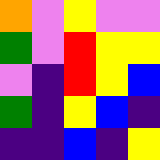[["orange", "violet", "yellow", "violet", "violet"], ["green", "violet", "red", "yellow", "yellow"], ["violet", "indigo", "red", "yellow", "blue"], ["green", "indigo", "yellow", "blue", "indigo"], ["indigo", "indigo", "blue", "indigo", "yellow"]]